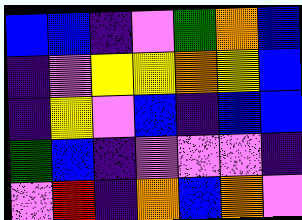[["blue", "blue", "indigo", "violet", "green", "orange", "blue"], ["indigo", "violet", "yellow", "yellow", "orange", "yellow", "blue"], ["indigo", "yellow", "violet", "blue", "indigo", "blue", "blue"], ["green", "blue", "indigo", "violet", "violet", "violet", "indigo"], ["violet", "red", "indigo", "orange", "blue", "orange", "violet"]]